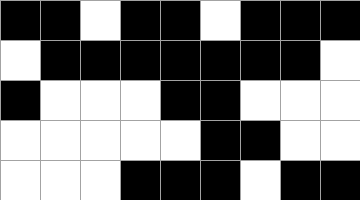[["black", "black", "white", "black", "black", "white", "black", "black", "black"], ["white", "black", "black", "black", "black", "black", "black", "black", "white"], ["black", "white", "white", "white", "black", "black", "white", "white", "white"], ["white", "white", "white", "white", "white", "black", "black", "white", "white"], ["white", "white", "white", "black", "black", "black", "white", "black", "black"]]